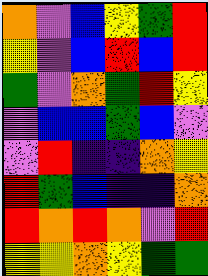[["orange", "violet", "blue", "yellow", "green", "red"], ["yellow", "violet", "blue", "red", "blue", "red"], ["green", "violet", "orange", "green", "red", "yellow"], ["violet", "blue", "blue", "green", "blue", "violet"], ["violet", "red", "indigo", "indigo", "orange", "yellow"], ["red", "green", "blue", "indigo", "indigo", "orange"], ["red", "orange", "red", "orange", "violet", "red"], ["yellow", "yellow", "orange", "yellow", "green", "green"]]